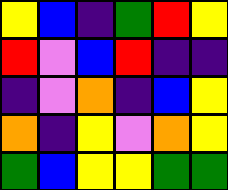[["yellow", "blue", "indigo", "green", "red", "yellow"], ["red", "violet", "blue", "red", "indigo", "indigo"], ["indigo", "violet", "orange", "indigo", "blue", "yellow"], ["orange", "indigo", "yellow", "violet", "orange", "yellow"], ["green", "blue", "yellow", "yellow", "green", "green"]]